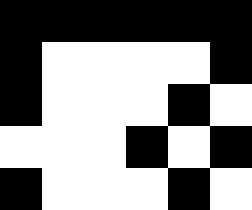[["black", "black", "black", "black", "black", "black"], ["black", "white", "white", "white", "white", "black"], ["black", "white", "white", "white", "black", "white"], ["white", "white", "white", "black", "white", "black"], ["black", "white", "white", "white", "black", "white"]]